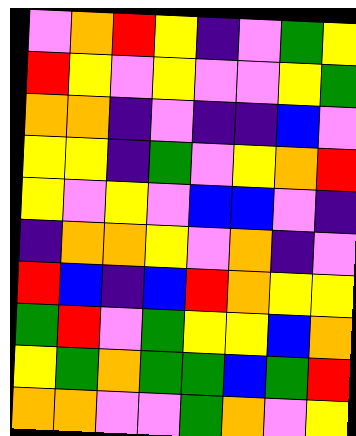[["violet", "orange", "red", "yellow", "indigo", "violet", "green", "yellow"], ["red", "yellow", "violet", "yellow", "violet", "violet", "yellow", "green"], ["orange", "orange", "indigo", "violet", "indigo", "indigo", "blue", "violet"], ["yellow", "yellow", "indigo", "green", "violet", "yellow", "orange", "red"], ["yellow", "violet", "yellow", "violet", "blue", "blue", "violet", "indigo"], ["indigo", "orange", "orange", "yellow", "violet", "orange", "indigo", "violet"], ["red", "blue", "indigo", "blue", "red", "orange", "yellow", "yellow"], ["green", "red", "violet", "green", "yellow", "yellow", "blue", "orange"], ["yellow", "green", "orange", "green", "green", "blue", "green", "red"], ["orange", "orange", "violet", "violet", "green", "orange", "violet", "yellow"]]